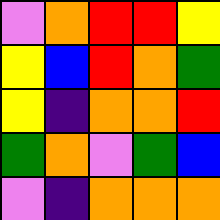[["violet", "orange", "red", "red", "yellow"], ["yellow", "blue", "red", "orange", "green"], ["yellow", "indigo", "orange", "orange", "red"], ["green", "orange", "violet", "green", "blue"], ["violet", "indigo", "orange", "orange", "orange"]]